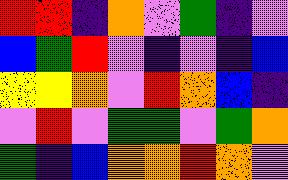[["red", "red", "indigo", "orange", "violet", "green", "indigo", "violet"], ["blue", "green", "red", "violet", "indigo", "violet", "indigo", "blue"], ["yellow", "yellow", "orange", "violet", "red", "orange", "blue", "indigo"], ["violet", "red", "violet", "green", "green", "violet", "green", "orange"], ["green", "indigo", "blue", "orange", "orange", "red", "orange", "violet"]]